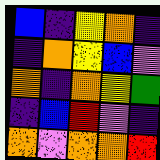[["blue", "indigo", "yellow", "orange", "indigo"], ["indigo", "orange", "yellow", "blue", "violet"], ["orange", "indigo", "orange", "yellow", "green"], ["indigo", "blue", "red", "violet", "indigo"], ["orange", "violet", "orange", "orange", "red"]]